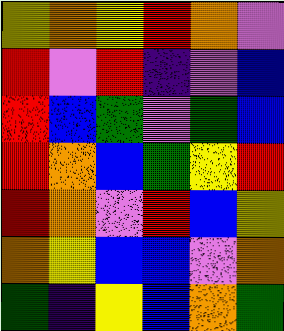[["yellow", "orange", "yellow", "red", "orange", "violet"], ["red", "violet", "red", "indigo", "violet", "blue"], ["red", "blue", "green", "violet", "green", "blue"], ["red", "orange", "blue", "green", "yellow", "red"], ["red", "orange", "violet", "red", "blue", "yellow"], ["orange", "yellow", "blue", "blue", "violet", "orange"], ["green", "indigo", "yellow", "blue", "orange", "green"]]